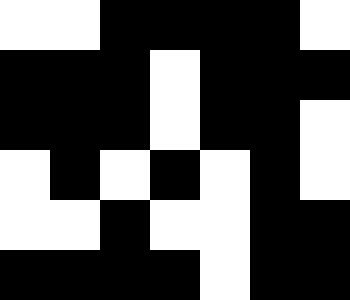[["white", "white", "black", "black", "black", "black", "white"], ["black", "black", "black", "white", "black", "black", "black"], ["black", "black", "black", "white", "black", "black", "white"], ["white", "black", "white", "black", "white", "black", "white"], ["white", "white", "black", "white", "white", "black", "black"], ["black", "black", "black", "black", "white", "black", "black"]]